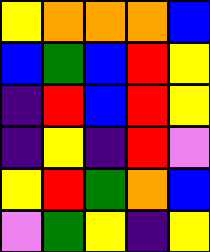[["yellow", "orange", "orange", "orange", "blue"], ["blue", "green", "blue", "red", "yellow"], ["indigo", "red", "blue", "red", "yellow"], ["indigo", "yellow", "indigo", "red", "violet"], ["yellow", "red", "green", "orange", "blue"], ["violet", "green", "yellow", "indigo", "yellow"]]